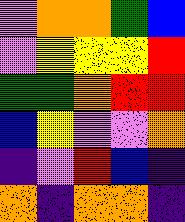[["violet", "orange", "orange", "green", "blue"], ["violet", "yellow", "yellow", "yellow", "red"], ["green", "green", "orange", "red", "red"], ["blue", "yellow", "violet", "violet", "orange"], ["indigo", "violet", "red", "blue", "indigo"], ["orange", "indigo", "orange", "orange", "indigo"]]